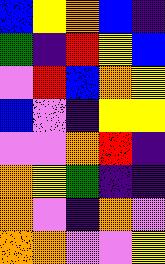[["blue", "yellow", "orange", "blue", "indigo"], ["green", "indigo", "red", "yellow", "blue"], ["violet", "red", "blue", "orange", "yellow"], ["blue", "violet", "indigo", "yellow", "yellow"], ["violet", "violet", "orange", "red", "indigo"], ["orange", "yellow", "green", "indigo", "indigo"], ["orange", "violet", "indigo", "orange", "violet"], ["orange", "orange", "violet", "violet", "yellow"]]